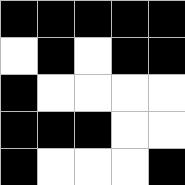[["black", "black", "black", "black", "black"], ["white", "black", "white", "black", "black"], ["black", "white", "white", "white", "white"], ["black", "black", "black", "white", "white"], ["black", "white", "white", "white", "black"]]